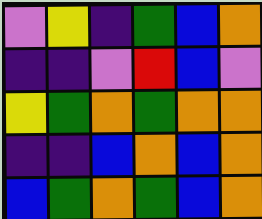[["violet", "yellow", "indigo", "green", "blue", "orange"], ["indigo", "indigo", "violet", "red", "blue", "violet"], ["yellow", "green", "orange", "green", "orange", "orange"], ["indigo", "indigo", "blue", "orange", "blue", "orange"], ["blue", "green", "orange", "green", "blue", "orange"]]